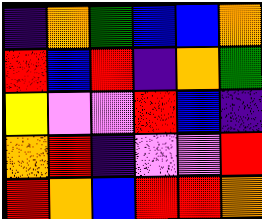[["indigo", "orange", "green", "blue", "blue", "orange"], ["red", "blue", "red", "indigo", "orange", "green"], ["yellow", "violet", "violet", "red", "blue", "indigo"], ["orange", "red", "indigo", "violet", "violet", "red"], ["red", "orange", "blue", "red", "red", "orange"]]